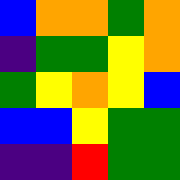[["blue", "orange", "orange", "green", "orange"], ["indigo", "green", "green", "yellow", "orange"], ["green", "yellow", "orange", "yellow", "blue"], ["blue", "blue", "yellow", "green", "green"], ["indigo", "indigo", "red", "green", "green"]]